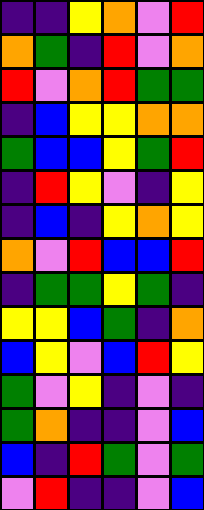[["indigo", "indigo", "yellow", "orange", "violet", "red"], ["orange", "green", "indigo", "red", "violet", "orange"], ["red", "violet", "orange", "red", "green", "green"], ["indigo", "blue", "yellow", "yellow", "orange", "orange"], ["green", "blue", "blue", "yellow", "green", "red"], ["indigo", "red", "yellow", "violet", "indigo", "yellow"], ["indigo", "blue", "indigo", "yellow", "orange", "yellow"], ["orange", "violet", "red", "blue", "blue", "red"], ["indigo", "green", "green", "yellow", "green", "indigo"], ["yellow", "yellow", "blue", "green", "indigo", "orange"], ["blue", "yellow", "violet", "blue", "red", "yellow"], ["green", "violet", "yellow", "indigo", "violet", "indigo"], ["green", "orange", "indigo", "indigo", "violet", "blue"], ["blue", "indigo", "red", "green", "violet", "green"], ["violet", "red", "indigo", "indigo", "violet", "blue"]]